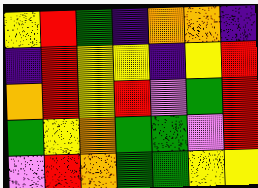[["yellow", "red", "green", "indigo", "orange", "orange", "indigo"], ["indigo", "red", "yellow", "yellow", "indigo", "yellow", "red"], ["orange", "red", "yellow", "red", "violet", "green", "red"], ["green", "yellow", "orange", "green", "green", "violet", "red"], ["violet", "red", "orange", "green", "green", "yellow", "yellow"]]